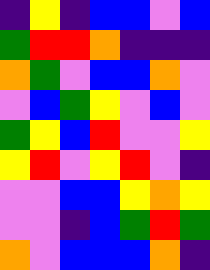[["indigo", "yellow", "indigo", "blue", "blue", "violet", "blue"], ["green", "red", "red", "orange", "indigo", "indigo", "indigo"], ["orange", "green", "violet", "blue", "blue", "orange", "violet"], ["violet", "blue", "green", "yellow", "violet", "blue", "violet"], ["green", "yellow", "blue", "red", "violet", "violet", "yellow"], ["yellow", "red", "violet", "yellow", "red", "violet", "indigo"], ["violet", "violet", "blue", "blue", "yellow", "orange", "yellow"], ["violet", "violet", "indigo", "blue", "green", "red", "green"], ["orange", "violet", "blue", "blue", "blue", "orange", "indigo"]]